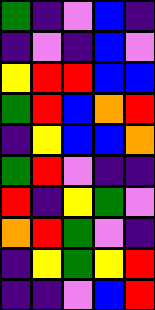[["green", "indigo", "violet", "blue", "indigo"], ["indigo", "violet", "indigo", "blue", "violet"], ["yellow", "red", "red", "blue", "blue"], ["green", "red", "blue", "orange", "red"], ["indigo", "yellow", "blue", "blue", "orange"], ["green", "red", "violet", "indigo", "indigo"], ["red", "indigo", "yellow", "green", "violet"], ["orange", "red", "green", "violet", "indigo"], ["indigo", "yellow", "green", "yellow", "red"], ["indigo", "indigo", "violet", "blue", "red"]]